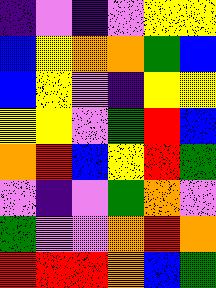[["indigo", "violet", "indigo", "violet", "yellow", "yellow"], ["blue", "yellow", "orange", "orange", "green", "blue"], ["blue", "yellow", "violet", "indigo", "yellow", "yellow"], ["yellow", "yellow", "violet", "green", "red", "blue"], ["orange", "red", "blue", "yellow", "red", "green"], ["violet", "indigo", "violet", "green", "orange", "violet"], ["green", "violet", "violet", "orange", "red", "orange"], ["red", "red", "red", "orange", "blue", "green"]]